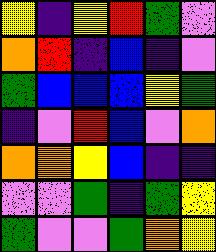[["yellow", "indigo", "yellow", "red", "green", "violet"], ["orange", "red", "indigo", "blue", "indigo", "violet"], ["green", "blue", "blue", "blue", "yellow", "green"], ["indigo", "violet", "red", "blue", "violet", "orange"], ["orange", "orange", "yellow", "blue", "indigo", "indigo"], ["violet", "violet", "green", "indigo", "green", "yellow"], ["green", "violet", "violet", "green", "orange", "yellow"]]